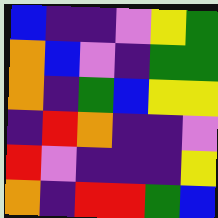[["blue", "indigo", "indigo", "violet", "yellow", "green"], ["orange", "blue", "violet", "indigo", "green", "green"], ["orange", "indigo", "green", "blue", "yellow", "yellow"], ["indigo", "red", "orange", "indigo", "indigo", "violet"], ["red", "violet", "indigo", "indigo", "indigo", "yellow"], ["orange", "indigo", "red", "red", "green", "blue"]]